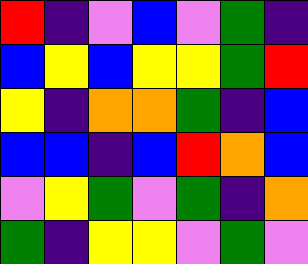[["red", "indigo", "violet", "blue", "violet", "green", "indigo"], ["blue", "yellow", "blue", "yellow", "yellow", "green", "red"], ["yellow", "indigo", "orange", "orange", "green", "indigo", "blue"], ["blue", "blue", "indigo", "blue", "red", "orange", "blue"], ["violet", "yellow", "green", "violet", "green", "indigo", "orange"], ["green", "indigo", "yellow", "yellow", "violet", "green", "violet"]]